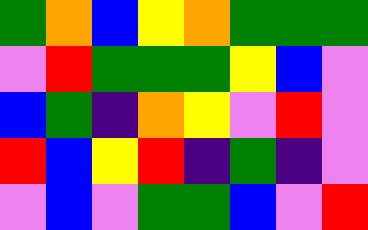[["green", "orange", "blue", "yellow", "orange", "green", "green", "green"], ["violet", "red", "green", "green", "green", "yellow", "blue", "violet"], ["blue", "green", "indigo", "orange", "yellow", "violet", "red", "violet"], ["red", "blue", "yellow", "red", "indigo", "green", "indigo", "violet"], ["violet", "blue", "violet", "green", "green", "blue", "violet", "red"]]